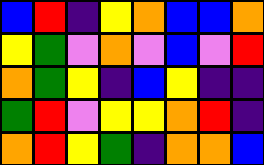[["blue", "red", "indigo", "yellow", "orange", "blue", "blue", "orange"], ["yellow", "green", "violet", "orange", "violet", "blue", "violet", "red"], ["orange", "green", "yellow", "indigo", "blue", "yellow", "indigo", "indigo"], ["green", "red", "violet", "yellow", "yellow", "orange", "red", "indigo"], ["orange", "red", "yellow", "green", "indigo", "orange", "orange", "blue"]]